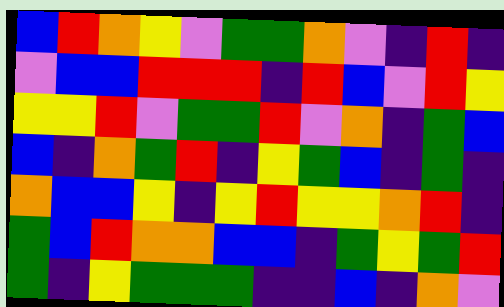[["blue", "red", "orange", "yellow", "violet", "green", "green", "orange", "violet", "indigo", "red", "indigo"], ["violet", "blue", "blue", "red", "red", "red", "indigo", "red", "blue", "violet", "red", "yellow"], ["yellow", "yellow", "red", "violet", "green", "green", "red", "violet", "orange", "indigo", "green", "blue"], ["blue", "indigo", "orange", "green", "red", "indigo", "yellow", "green", "blue", "indigo", "green", "indigo"], ["orange", "blue", "blue", "yellow", "indigo", "yellow", "red", "yellow", "yellow", "orange", "red", "indigo"], ["green", "blue", "red", "orange", "orange", "blue", "blue", "indigo", "green", "yellow", "green", "red"], ["green", "indigo", "yellow", "green", "green", "green", "indigo", "indigo", "blue", "indigo", "orange", "violet"]]